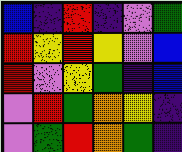[["blue", "indigo", "red", "indigo", "violet", "green"], ["red", "yellow", "red", "yellow", "violet", "blue"], ["red", "violet", "yellow", "green", "indigo", "blue"], ["violet", "red", "green", "orange", "yellow", "indigo"], ["violet", "green", "red", "orange", "green", "indigo"]]